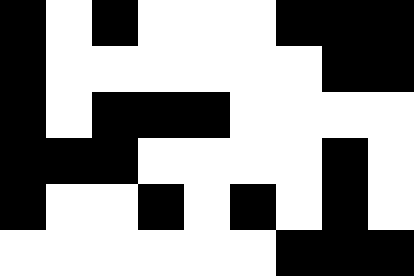[["black", "white", "black", "white", "white", "white", "black", "black", "black"], ["black", "white", "white", "white", "white", "white", "white", "black", "black"], ["black", "white", "black", "black", "black", "white", "white", "white", "white"], ["black", "black", "black", "white", "white", "white", "white", "black", "white"], ["black", "white", "white", "black", "white", "black", "white", "black", "white"], ["white", "white", "white", "white", "white", "white", "black", "black", "black"]]